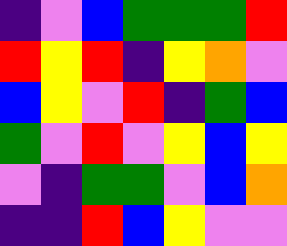[["indigo", "violet", "blue", "green", "green", "green", "red"], ["red", "yellow", "red", "indigo", "yellow", "orange", "violet"], ["blue", "yellow", "violet", "red", "indigo", "green", "blue"], ["green", "violet", "red", "violet", "yellow", "blue", "yellow"], ["violet", "indigo", "green", "green", "violet", "blue", "orange"], ["indigo", "indigo", "red", "blue", "yellow", "violet", "violet"]]